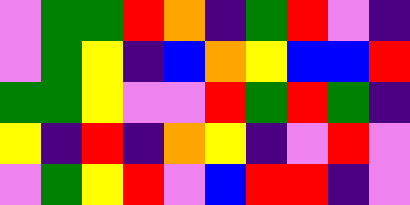[["violet", "green", "green", "red", "orange", "indigo", "green", "red", "violet", "indigo"], ["violet", "green", "yellow", "indigo", "blue", "orange", "yellow", "blue", "blue", "red"], ["green", "green", "yellow", "violet", "violet", "red", "green", "red", "green", "indigo"], ["yellow", "indigo", "red", "indigo", "orange", "yellow", "indigo", "violet", "red", "violet"], ["violet", "green", "yellow", "red", "violet", "blue", "red", "red", "indigo", "violet"]]